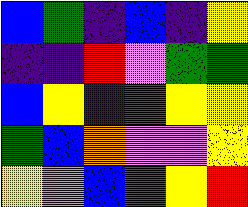[["blue", "green", "indigo", "blue", "indigo", "yellow"], ["indigo", "indigo", "red", "violet", "green", "green"], ["blue", "yellow", "indigo", "red", "yellow", "yellow"], ["green", "blue", "orange", "violet", "violet", "yellow"], ["yellow", "violet", "blue", "green", "yellow", "red"]]